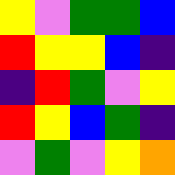[["yellow", "violet", "green", "green", "blue"], ["red", "yellow", "yellow", "blue", "indigo"], ["indigo", "red", "green", "violet", "yellow"], ["red", "yellow", "blue", "green", "indigo"], ["violet", "green", "violet", "yellow", "orange"]]